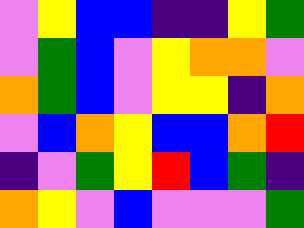[["violet", "yellow", "blue", "blue", "indigo", "indigo", "yellow", "green"], ["violet", "green", "blue", "violet", "yellow", "orange", "orange", "violet"], ["orange", "green", "blue", "violet", "yellow", "yellow", "indigo", "orange"], ["violet", "blue", "orange", "yellow", "blue", "blue", "orange", "red"], ["indigo", "violet", "green", "yellow", "red", "blue", "green", "indigo"], ["orange", "yellow", "violet", "blue", "violet", "violet", "violet", "green"]]